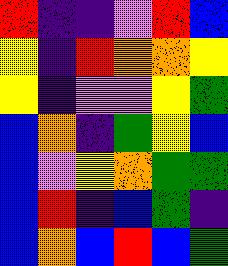[["red", "indigo", "indigo", "violet", "red", "blue"], ["yellow", "indigo", "red", "orange", "orange", "yellow"], ["yellow", "indigo", "violet", "violet", "yellow", "green"], ["blue", "orange", "indigo", "green", "yellow", "blue"], ["blue", "violet", "yellow", "orange", "green", "green"], ["blue", "red", "indigo", "blue", "green", "indigo"], ["blue", "orange", "blue", "red", "blue", "green"]]